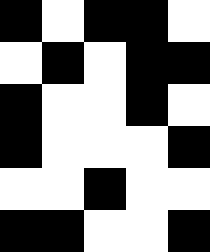[["black", "white", "black", "black", "white"], ["white", "black", "white", "black", "black"], ["black", "white", "white", "black", "white"], ["black", "white", "white", "white", "black"], ["white", "white", "black", "white", "white"], ["black", "black", "white", "white", "black"]]